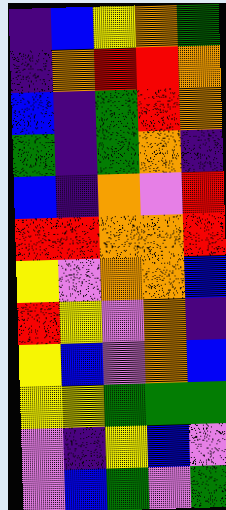[["indigo", "blue", "yellow", "orange", "green"], ["indigo", "orange", "red", "red", "orange"], ["blue", "indigo", "green", "red", "orange"], ["green", "indigo", "green", "orange", "indigo"], ["blue", "indigo", "orange", "violet", "red"], ["red", "red", "orange", "orange", "red"], ["yellow", "violet", "orange", "orange", "blue"], ["red", "yellow", "violet", "orange", "indigo"], ["yellow", "blue", "violet", "orange", "blue"], ["yellow", "yellow", "green", "green", "green"], ["violet", "indigo", "yellow", "blue", "violet"], ["violet", "blue", "green", "violet", "green"]]